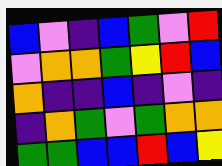[["blue", "violet", "indigo", "blue", "green", "violet", "red"], ["violet", "orange", "orange", "green", "yellow", "red", "blue"], ["orange", "indigo", "indigo", "blue", "indigo", "violet", "indigo"], ["indigo", "orange", "green", "violet", "green", "orange", "orange"], ["green", "green", "blue", "blue", "red", "blue", "yellow"]]